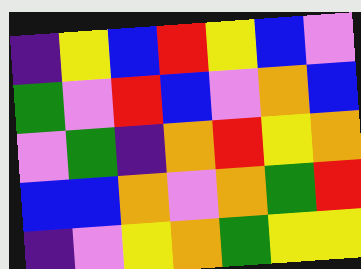[["indigo", "yellow", "blue", "red", "yellow", "blue", "violet"], ["green", "violet", "red", "blue", "violet", "orange", "blue"], ["violet", "green", "indigo", "orange", "red", "yellow", "orange"], ["blue", "blue", "orange", "violet", "orange", "green", "red"], ["indigo", "violet", "yellow", "orange", "green", "yellow", "yellow"]]